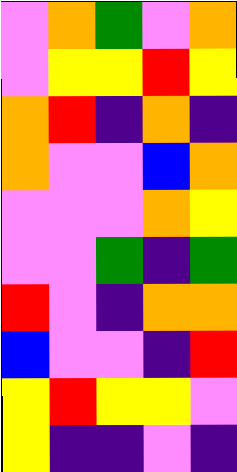[["violet", "orange", "green", "violet", "orange"], ["violet", "yellow", "yellow", "red", "yellow"], ["orange", "red", "indigo", "orange", "indigo"], ["orange", "violet", "violet", "blue", "orange"], ["violet", "violet", "violet", "orange", "yellow"], ["violet", "violet", "green", "indigo", "green"], ["red", "violet", "indigo", "orange", "orange"], ["blue", "violet", "violet", "indigo", "red"], ["yellow", "red", "yellow", "yellow", "violet"], ["yellow", "indigo", "indigo", "violet", "indigo"]]